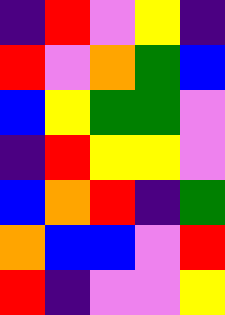[["indigo", "red", "violet", "yellow", "indigo"], ["red", "violet", "orange", "green", "blue"], ["blue", "yellow", "green", "green", "violet"], ["indigo", "red", "yellow", "yellow", "violet"], ["blue", "orange", "red", "indigo", "green"], ["orange", "blue", "blue", "violet", "red"], ["red", "indigo", "violet", "violet", "yellow"]]